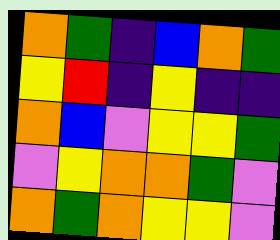[["orange", "green", "indigo", "blue", "orange", "green"], ["yellow", "red", "indigo", "yellow", "indigo", "indigo"], ["orange", "blue", "violet", "yellow", "yellow", "green"], ["violet", "yellow", "orange", "orange", "green", "violet"], ["orange", "green", "orange", "yellow", "yellow", "violet"]]